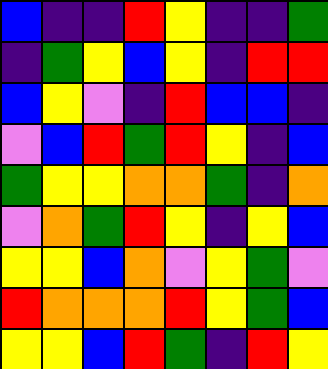[["blue", "indigo", "indigo", "red", "yellow", "indigo", "indigo", "green"], ["indigo", "green", "yellow", "blue", "yellow", "indigo", "red", "red"], ["blue", "yellow", "violet", "indigo", "red", "blue", "blue", "indigo"], ["violet", "blue", "red", "green", "red", "yellow", "indigo", "blue"], ["green", "yellow", "yellow", "orange", "orange", "green", "indigo", "orange"], ["violet", "orange", "green", "red", "yellow", "indigo", "yellow", "blue"], ["yellow", "yellow", "blue", "orange", "violet", "yellow", "green", "violet"], ["red", "orange", "orange", "orange", "red", "yellow", "green", "blue"], ["yellow", "yellow", "blue", "red", "green", "indigo", "red", "yellow"]]